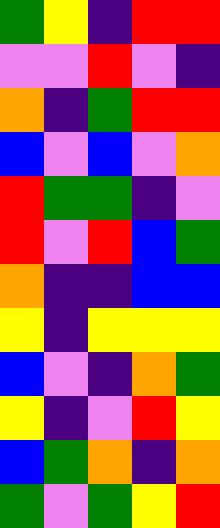[["green", "yellow", "indigo", "red", "red"], ["violet", "violet", "red", "violet", "indigo"], ["orange", "indigo", "green", "red", "red"], ["blue", "violet", "blue", "violet", "orange"], ["red", "green", "green", "indigo", "violet"], ["red", "violet", "red", "blue", "green"], ["orange", "indigo", "indigo", "blue", "blue"], ["yellow", "indigo", "yellow", "yellow", "yellow"], ["blue", "violet", "indigo", "orange", "green"], ["yellow", "indigo", "violet", "red", "yellow"], ["blue", "green", "orange", "indigo", "orange"], ["green", "violet", "green", "yellow", "red"]]